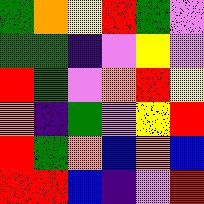[["green", "orange", "yellow", "red", "green", "violet"], ["green", "green", "indigo", "violet", "yellow", "violet"], ["red", "green", "violet", "orange", "red", "yellow"], ["orange", "indigo", "green", "violet", "yellow", "red"], ["red", "green", "orange", "blue", "orange", "blue"], ["red", "red", "blue", "indigo", "violet", "red"]]